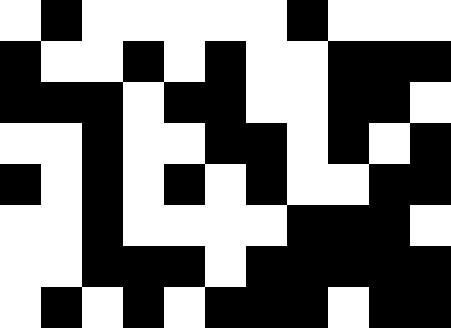[["white", "black", "white", "white", "white", "white", "white", "black", "white", "white", "white"], ["black", "white", "white", "black", "white", "black", "white", "white", "black", "black", "black"], ["black", "black", "black", "white", "black", "black", "white", "white", "black", "black", "white"], ["white", "white", "black", "white", "white", "black", "black", "white", "black", "white", "black"], ["black", "white", "black", "white", "black", "white", "black", "white", "white", "black", "black"], ["white", "white", "black", "white", "white", "white", "white", "black", "black", "black", "white"], ["white", "white", "black", "black", "black", "white", "black", "black", "black", "black", "black"], ["white", "black", "white", "black", "white", "black", "black", "black", "white", "black", "black"]]